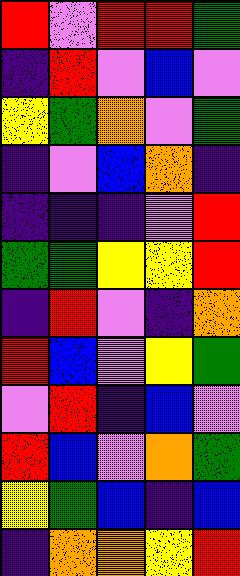[["red", "violet", "red", "red", "green"], ["indigo", "red", "violet", "blue", "violet"], ["yellow", "green", "orange", "violet", "green"], ["indigo", "violet", "blue", "orange", "indigo"], ["indigo", "indigo", "indigo", "violet", "red"], ["green", "green", "yellow", "yellow", "red"], ["indigo", "red", "violet", "indigo", "orange"], ["red", "blue", "violet", "yellow", "green"], ["violet", "red", "indigo", "blue", "violet"], ["red", "blue", "violet", "orange", "green"], ["yellow", "green", "blue", "indigo", "blue"], ["indigo", "orange", "orange", "yellow", "red"]]